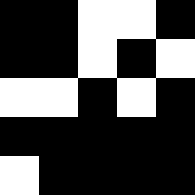[["black", "black", "white", "white", "black"], ["black", "black", "white", "black", "white"], ["white", "white", "black", "white", "black"], ["black", "black", "black", "black", "black"], ["white", "black", "black", "black", "black"]]